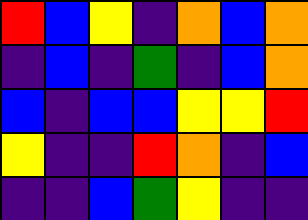[["red", "blue", "yellow", "indigo", "orange", "blue", "orange"], ["indigo", "blue", "indigo", "green", "indigo", "blue", "orange"], ["blue", "indigo", "blue", "blue", "yellow", "yellow", "red"], ["yellow", "indigo", "indigo", "red", "orange", "indigo", "blue"], ["indigo", "indigo", "blue", "green", "yellow", "indigo", "indigo"]]